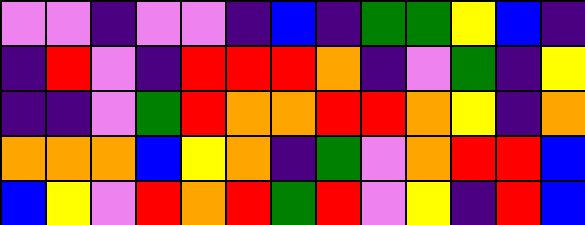[["violet", "violet", "indigo", "violet", "violet", "indigo", "blue", "indigo", "green", "green", "yellow", "blue", "indigo"], ["indigo", "red", "violet", "indigo", "red", "red", "red", "orange", "indigo", "violet", "green", "indigo", "yellow"], ["indigo", "indigo", "violet", "green", "red", "orange", "orange", "red", "red", "orange", "yellow", "indigo", "orange"], ["orange", "orange", "orange", "blue", "yellow", "orange", "indigo", "green", "violet", "orange", "red", "red", "blue"], ["blue", "yellow", "violet", "red", "orange", "red", "green", "red", "violet", "yellow", "indigo", "red", "blue"]]